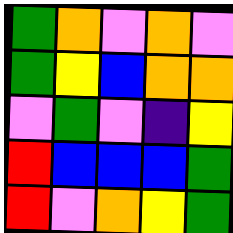[["green", "orange", "violet", "orange", "violet"], ["green", "yellow", "blue", "orange", "orange"], ["violet", "green", "violet", "indigo", "yellow"], ["red", "blue", "blue", "blue", "green"], ["red", "violet", "orange", "yellow", "green"]]